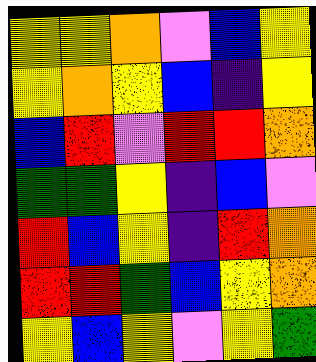[["yellow", "yellow", "orange", "violet", "blue", "yellow"], ["yellow", "orange", "yellow", "blue", "indigo", "yellow"], ["blue", "red", "violet", "red", "red", "orange"], ["green", "green", "yellow", "indigo", "blue", "violet"], ["red", "blue", "yellow", "indigo", "red", "orange"], ["red", "red", "green", "blue", "yellow", "orange"], ["yellow", "blue", "yellow", "violet", "yellow", "green"]]